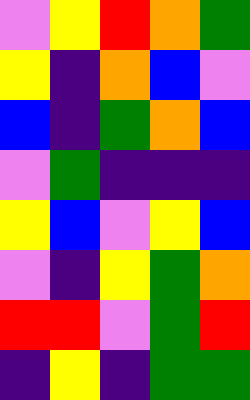[["violet", "yellow", "red", "orange", "green"], ["yellow", "indigo", "orange", "blue", "violet"], ["blue", "indigo", "green", "orange", "blue"], ["violet", "green", "indigo", "indigo", "indigo"], ["yellow", "blue", "violet", "yellow", "blue"], ["violet", "indigo", "yellow", "green", "orange"], ["red", "red", "violet", "green", "red"], ["indigo", "yellow", "indigo", "green", "green"]]